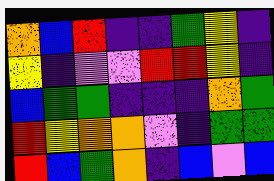[["orange", "blue", "red", "indigo", "indigo", "green", "yellow", "indigo"], ["yellow", "indigo", "violet", "violet", "red", "red", "yellow", "indigo"], ["blue", "green", "green", "indigo", "indigo", "indigo", "orange", "green"], ["red", "yellow", "orange", "orange", "violet", "indigo", "green", "green"], ["red", "blue", "green", "orange", "indigo", "blue", "violet", "blue"]]